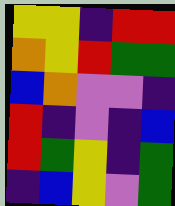[["yellow", "yellow", "indigo", "red", "red"], ["orange", "yellow", "red", "green", "green"], ["blue", "orange", "violet", "violet", "indigo"], ["red", "indigo", "violet", "indigo", "blue"], ["red", "green", "yellow", "indigo", "green"], ["indigo", "blue", "yellow", "violet", "green"]]